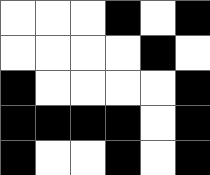[["white", "white", "white", "black", "white", "black"], ["white", "white", "white", "white", "black", "white"], ["black", "white", "white", "white", "white", "black"], ["black", "black", "black", "black", "white", "black"], ["black", "white", "white", "black", "white", "black"]]